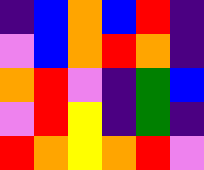[["indigo", "blue", "orange", "blue", "red", "indigo"], ["violet", "blue", "orange", "red", "orange", "indigo"], ["orange", "red", "violet", "indigo", "green", "blue"], ["violet", "red", "yellow", "indigo", "green", "indigo"], ["red", "orange", "yellow", "orange", "red", "violet"]]